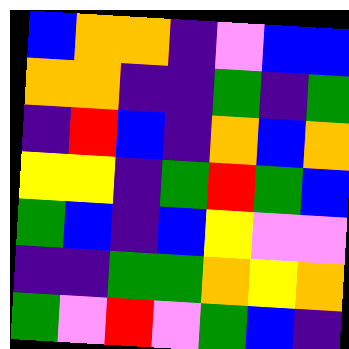[["blue", "orange", "orange", "indigo", "violet", "blue", "blue"], ["orange", "orange", "indigo", "indigo", "green", "indigo", "green"], ["indigo", "red", "blue", "indigo", "orange", "blue", "orange"], ["yellow", "yellow", "indigo", "green", "red", "green", "blue"], ["green", "blue", "indigo", "blue", "yellow", "violet", "violet"], ["indigo", "indigo", "green", "green", "orange", "yellow", "orange"], ["green", "violet", "red", "violet", "green", "blue", "indigo"]]